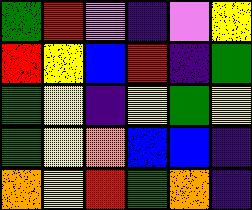[["green", "red", "violet", "indigo", "violet", "yellow"], ["red", "yellow", "blue", "red", "indigo", "green"], ["green", "yellow", "indigo", "yellow", "green", "yellow"], ["green", "yellow", "orange", "blue", "blue", "indigo"], ["orange", "yellow", "red", "green", "orange", "indigo"]]